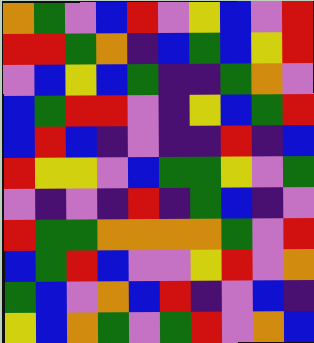[["orange", "green", "violet", "blue", "red", "violet", "yellow", "blue", "violet", "red"], ["red", "red", "green", "orange", "indigo", "blue", "green", "blue", "yellow", "red"], ["violet", "blue", "yellow", "blue", "green", "indigo", "indigo", "green", "orange", "violet"], ["blue", "green", "red", "red", "violet", "indigo", "yellow", "blue", "green", "red"], ["blue", "red", "blue", "indigo", "violet", "indigo", "indigo", "red", "indigo", "blue"], ["red", "yellow", "yellow", "violet", "blue", "green", "green", "yellow", "violet", "green"], ["violet", "indigo", "violet", "indigo", "red", "indigo", "green", "blue", "indigo", "violet"], ["red", "green", "green", "orange", "orange", "orange", "orange", "green", "violet", "red"], ["blue", "green", "red", "blue", "violet", "violet", "yellow", "red", "violet", "orange"], ["green", "blue", "violet", "orange", "blue", "red", "indigo", "violet", "blue", "indigo"], ["yellow", "blue", "orange", "green", "violet", "green", "red", "violet", "orange", "blue"]]